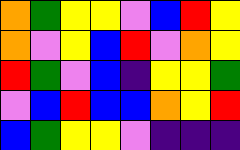[["orange", "green", "yellow", "yellow", "violet", "blue", "red", "yellow"], ["orange", "violet", "yellow", "blue", "red", "violet", "orange", "yellow"], ["red", "green", "violet", "blue", "indigo", "yellow", "yellow", "green"], ["violet", "blue", "red", "blue", "blue", "orange", "yellow", "red"], ["blue", "green", "yellow", "yellow", "violet", "indigo", "indigo", "indigo"]]